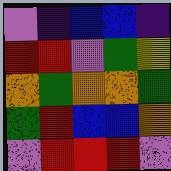[["violet", "indigo", "blue", "blue", "indigo"], ["red", "red", "violet", "green", "yellow"], ["orange", "green", "orange", "orange", "green"], ["green", "red", "blue", "blue", "orange"], ["violet", "red", "red", "red", "violet"]]